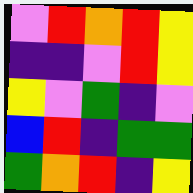[["violet", "red", "orange", "red", "yellow"], ["indigo", "indigo", "violet", "red", "yellow"], ["yellow", "violet", "green", "indigo", "violet"], ["blue", "red", "indigo", "green", "green"], ["green", "orange", "red", "indigo", "yellow"]]